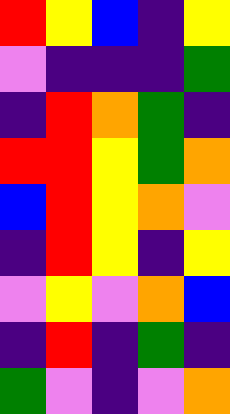[["red", "yellow", "blue", "indigo", "yellow"], ["violet", "indigo", "indigo", "indigo", "green"], ["indigo", "red", "orange", "green", "indigo"], ["red", "red", "yellow", "green", "orange"], ["blue", "red", "yellow", "orange", "violet"], ["indigo", "red", "yellow", "indigo", "yellow"], ["violet", "yellow", "violet", "orange", "blue"], ["indigo", "red", "indigo", "green", "indigo"], ["green", "violet", "indigo", "violet", "orange"]]